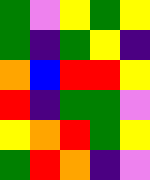[["green", "violet", "yellow", "green", "yellow"], ["green", "indigo", "green", "yellow", "indigo"], ["orange", "blue", "red", "red", "yellow"], ["red", "indigo", "green", "green", "violet"], ["yellow", "orange", "red", "green", "yellow"], ["green", "red", "orange", "indigo", "violet"]]